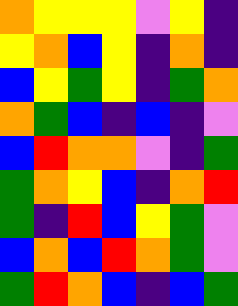[["orange", "yellow", "yellow", "yellow", "violet", "yellow", "indigo"], ["yellow", "orange", "blue", "yellow", "indigo", "orange", "indigo"], ["blue", "yellow", "green", "yellow", "indigo", "green", "orange"], ["orange", "green", "blue", "indigo", "blue", "indigo", "violet"], ["blue", "red", "orange", "orange", "violet", "indigo", "green"], ["green", "orange", "yellow", "blue", "indigo", "orange", "red"], ["green", "indigo", "red", "blue", "yellow", "green", "violet"], ["blue", "orange", "blue", "red", "orange", "green", "violet"], ["green", "red", "orange", "blue", "indigo", "blue", "green"]]